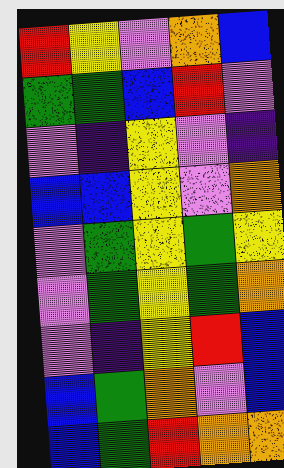[["red", "yellow", "violet", "orange", "blue"], ["green", "green", "blue", "red", "violet"], ["violet", "indigo", "yellow", "violet", "indigo"], ["blue", "blue", "yellow", "violet", "orange"], ["violet", "green", "yellow", "green", "yellow"], ["violet", "green", "yellow", "green", "orange"], ["violet", "indigo", "yellow", "red", "blue"], ["blue", "green", "orange", "violet", "blue"], ["blue", "green", "red", "orange", "orange"]]